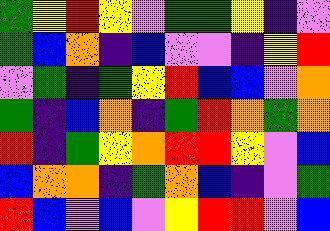[["green", "yellow", "red", "yellow", "violet", "green", "green", "yellow", "indigo", "violet"], ["green", "blue", "orange", "indigo", "blue", "violet", "violet", "indigo", "yellow", "red"], ["violet", "green", "indigo", "green", "yellow", "red", "blue", "blue", "violet", "orange"], ["green", "indigo", "blue", "orange", "indigo", "green", "red", "orange", "green", "orange"], ["red", "indigo", "green", "yellow", "orange", "red", "red", "yellow", "violet", "blue"], ["blue", "orange", "orange", "indigo", "green", "orange", "blue", "indigo", "violet", "green"], ["red", "blue", "violet", "blue", "violet", "yellow", "red", "red", "violet", "blue"]]